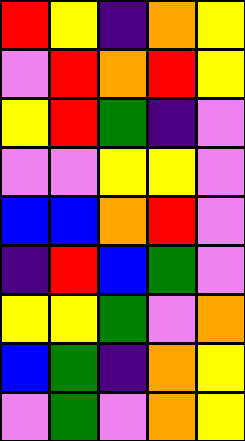[["red", "yellow", "indigo", "orange", "yellow"], ["violet", "red", "orange", "red", "yellow"], ["yellow", "red", "green", "indigo", "violet"], ["violet", "violet", "yellow", "yellow", "violet"], ["blue", "blue", "orange", "red", "violet"], ["indigo", "red", "blue", "green", "violet"], ["yellow", "yellow", "green", "violet", "orange"], ["blue", "green", "indigo", "orange", "yellow"], ["violet", "green", "violet", "orange", "yellow"]]